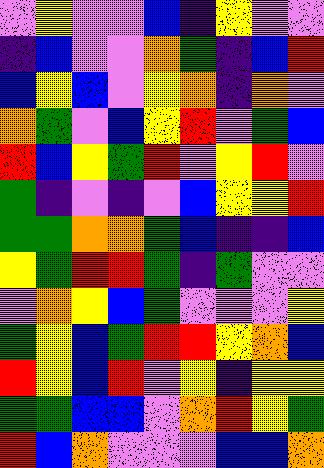[["violet", "yellow", "violet", "violet", "blue", "indigo", "yellow", "violet", "violet"], ["indigo", "blue", "violet", "violet", "orange", "green", "indigo", "blue", "red"], ["blue", "yellow", "blue", "violet", "yellow", "orange", "indigo", "orange", "violet"], ["orange", "green", "violet", "blue", "yellow", "red", "violet", "green", "blue"], ["red", "blue", "yellow", "green", "red", "violet", "yellow", "red", "violet"], ["green", "indigo", "violet", "indigo", "violet", "blue", "yellow", "yellow", "red"], ["green", "green", "orange", "orange", "green", "blue", "indigo", "indigo", "blue"], ["yellow", "green", "red", "red", "green", "indigo", "green", "violet", "violet"], ["violet", "orange", "yellow", "blue", "green", "violet", "violet", "violet", "yellow"], ["green", "yellow", "blue", "green", "red", "red", "yellow", "orange", "blue"], ["red", "yellow", "blue", "red", "violet", "yellow", "indigo", "yellow", "yellow"], ["green", "green", "blue", "blue", "violet", "orange", "red", "yellow", "green"], ["red", "blue", "orange", "violet", "violet", "violet", "blue", "blue", "orange"]]